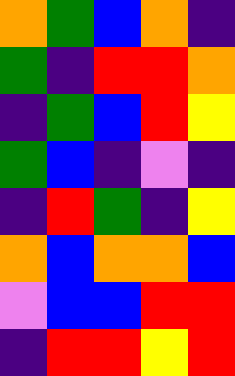[["orange", "green", "blue", "orange", "indigo"], ["green", "indigo", "red", "red", "orange"], ["indigo", "green", "blue", "red", "yellow"], ["green", "blue", "indigo", "violet", "indigo"], ["indigo", "red", "green", "indigo", "yellow"], ["orange", "blue", "orange", "orange", "blue"], ["violet", "blue", "blue", "red", "red"], ["indigo", "red", "red", "yellow", "red"]]